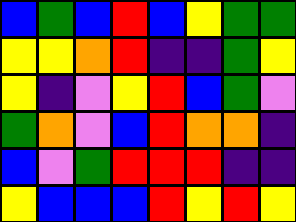[["blue", "green", "blue", "red", "blue", "yellow", "green", "green"], ["yellow", "yellow", "orange", "red", "indigo", "indigo", "green", "yellow"], ["yellow", "indigo", "violet", "yellow", "red", "blue", "green", "violet"], ["green", "orange", "violet", "blue", "red", "orange", "orange", "indigo"], ["blue", "violet", "green", "red", "red", "red", "indigo", "indigo"], ["yellow", "blue", "blue", "blue", "red", "yellow", "red", "yellow"]]